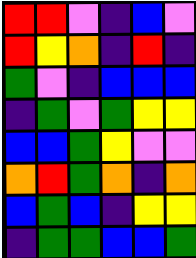[["red", "red", "violet", "indigo", "blue", "violet"], ["red", "yellow", "orange", "indigo", "red", "indigo"], ["green", "violet", "indigo", "blue", "blue", "blue"], ["indigo", "green", "violet", "green", "yellow", "yellow"], ["blue", "blue", "green", "yellow", "violet", "violet"], ["orange", "red", "green", "orange", "indigo", "orange"], ["blue", "green", "blue", "indigo", "yellow", "yellow"], ["indigo", "green", "green", "blue", "blue", "green"]]